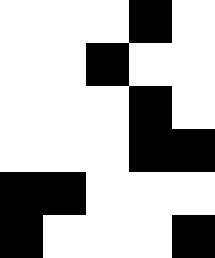[["white", "white", "white", "black", "white"], ["white", "white", "black", "white", "white"], ["white", "white", "white", "black", "white"], ["white", "white", "white", "black", "black"], ["black", "black", "white", "white", "white"], ["black", "white", "white", "white", "black"]]